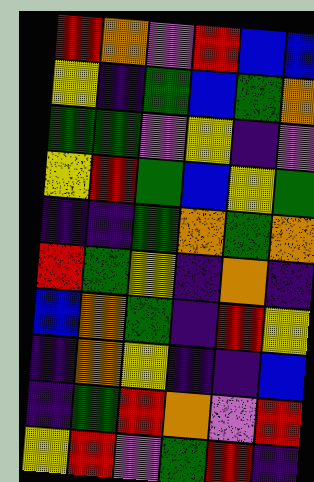[["red", "orange", "violet", "red", "blue", "blue"], ["yellow", "indigo", "green", "blue", "green", "orange"], ["green", "green", "violet", "yellow", "indigo", "violet"], ["yellow", "red", "green", "blue", "yellow", "green"], ["indigo", "indigo", "green", "orange", "green", "orange"], ["red", "green", "yellow", "indigo", "orange", "indigo"], ["blue", "orange", "green", "indigo", "red", "yellow"], ["indigo", "orange", "yellow", "indigo", "indigo", "blue"], ["indigo", "green", "red", "orange", "violet", "red"], ["yellow", "red", "violet", "green", "red", "indigo"]]